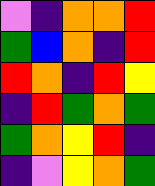[["violet", "indigo", "orange", "orange", "red"], ["green", "blue", "orange", "indigo", "red"], ["red", "orange", "indigo", "red", "yellow"], ["indigo", "red", "green", "orange", "green"], ["green", "orange", "yellow", "red", "indigo"], ["indigo", "violet", "yellow", "orange", "green"]]